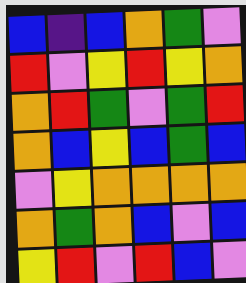[["blue", "indigo", "blue", "orange", "green", "violet"], ["red", "violet", "yellow", "red", "yellow", "orange"], ["orange", "red", "green", "violet", "green", "red"], ["orange", "blue", "yellow", "blue", "green", "blue"], ["violet", "yellow", "orange", "orange", "orange", "orange"], ["orange", "green", "orange", "blue", "violet", "blue"], ["yellow", "red", "violet", "red", "blue", "violet"]]